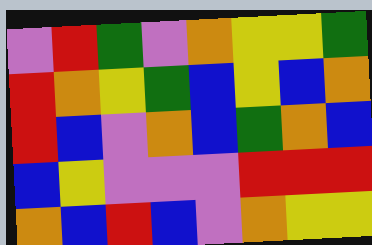[["violet", "red", "green", "violet", "orange", "yellow", "yellow", "green"], ["red", "orange", "yellow", "green", "blue", "yellow", "blue", "orange"], ["red", "blue", "violet", "orange", "blue", "green", "orange", "blue"], ["blue", "yellow", "violet", "violet", "violet", "red", "red", "red"], ["orange", "blue", "red", "blue", "violet", "orange", "yellow", "yellow"]]